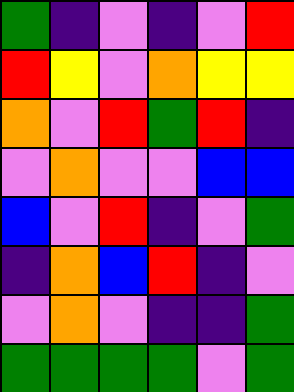[["green", "indigo", "violet", "indigo", "violet", "red"], ["red", "yellow", "violet", "orange", "yellow", "yellow"], ["orange", "violet", "red", "green", "red", "indigo"], ["violet", "orange", "violet", "violet", "blue", "blue"], ["blue", "violet", "red", "indigo", "violet", "green"], ["indigo", "orange", "blue", "red", "indigo", "violet"], ["violet", "orange", "violet", "indigo", "indigo", "green"], ["green", "green", "green", "green", "violet", "green"]]